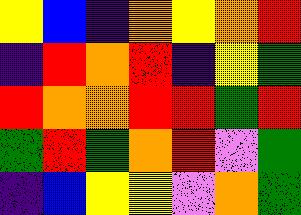[["yellow", "blue", "indigo", "orange", "yellow", "orange", "red"], ["indigo", "red", "orange", "red", "indigo", "yellow", "green"], ["red", "orange", "orange", "red", "red", "green", "red"], ["green", "red", "green", "orange", "red", "violet", "green"], ["indigo", "blue", "yellow", "yellow", "violet", "orange", "green"]]